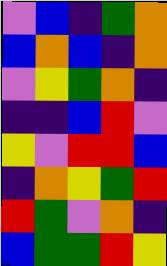[["violet", "blue", "indigo", "green", "orange"], ["blue", "orange", "blue", "indigo", "orange"], ["violet", "yellow", "green", "orange", "indigo"], ["indigo", "indigo", "blue", "red", "violet"], ["yellow", "violet", "red", "red", "blue"], ["indigo", "orange", "yellow", "green", "red"], ["red", "green", "violet", "orange", "indigo"], ["blue", "green", "green", "red", "yellow"]]